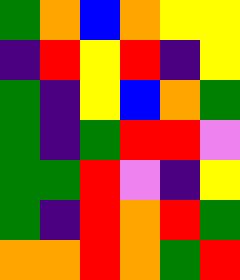[["green", "orange", "blue", "orange", "yellow", "yellow"], ["indigo", "red", "yellow", "red", "indigo", "yellow"], ["green", "indigo", "yellow", "blue", "orange", "green"], ["green", "indigo", "green", "red", "red", "violet"], ["green", "green", "red", "violet", "indigo", "yellow"], ["green", "indigo", "red", "orange", "red", "green"], ["orange", "orange", "red", "orange", "green", "red"]]